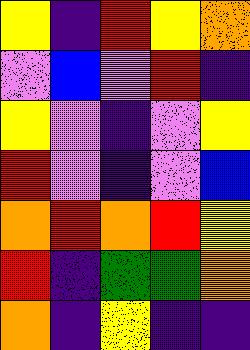[["yellow", "indigo", "red", "yellow", "orange"], ["violet", "blue", "violet", "red", "indigo"], ["yellow", "violet", "indigo", "violet", "yellow"], ["red", "violet", "indigo", "violet", "blue"], ["orange", "red", "orange", "red", "yellow"], ["red", "indigo", "green", "green", "orange"], ["orange", "indigo", "yellow", "indigo", "indigo"]]